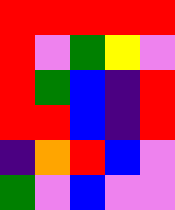[["red", "red", "red", "red", "red"], ["red", "violet", "green", "yellow", "violet"], ["red", "green", "blue", "indigo", "red"], ["red", "red", "blue", "indigo", "red"], ["indigo", "orange", "red", "blue", "violet"], ["green", "violet", "blue", "violet", "violet"]]